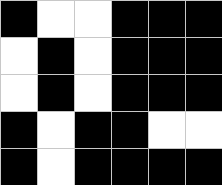[["black", "white", "white", "black", "black", "black"], ["white", "black", "white", "black", "black", "black"], ["white", "black", "white", "black", "black", "black"], ["black", "white", "black", "black", "white", "white"], ["black", "white", "black", "black", "black", "black"]]